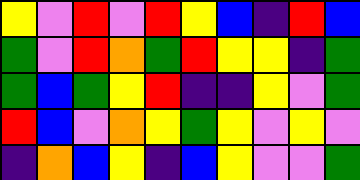[["yellow", "violet", "red", "violet", "red", "yellow", "blue", "indigo", "red", "blue"], ["green", "violet", "red", "orange", "green", "red", "yellow", "yellow", "indigo", "green"], ["green", "blue", "green", "yellow", "red", "indigo", "indigo", "yellow", "violet", "green"], ["red", "blue", "violet", "orange", "yellow", "green", "yellow", "violet", "yellow", "violet"], ["indigo", "orange", "blue", "yellow", "indigo", "blue", "yellow", "violet", "violet", "green"]]